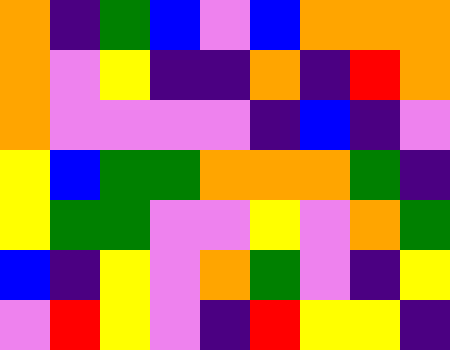[["orange", "indigo", "green", "blue", "violet", "blue", "orange", "orange", "orange"], ["orange", "violet", "yellow", "indigo", "indigo", "orange", "indigo", "red", "orange"], ["orange", "violet", "violet", "violet", "violet", "indigo", "blue", "indigo", "violet"], ["yellow", "blue", "green", "green", "orange", "orange", "orange", "green", "indigo"], ["yellow", "green", "green", "violet", "violet", "yellow", "violet", "orange", "green"], ["blue", "indigo", "yellow", "violet", "orange", "green", "violet", "indigo", "yellow"], ["violet", "red", "yellow", "violet", "indigo", "red", "yellow", "yellow", "indigo"]]